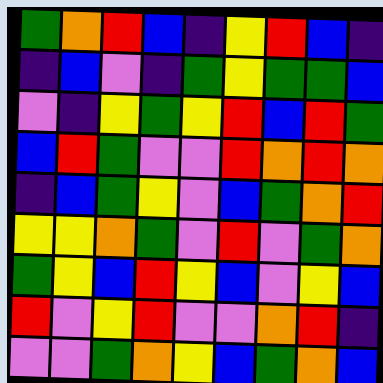[["green", "orange", "red", "blue", "indigo", "yellow", "red", "blue", "indigo"], ["indigo", "blue", "violet", "indigo", "green", "yellow", "green", "green", "blue"], ["violet", "indigo", "yellow", "green", "yellow", "red", "blue", "red", "green"], ["blue", "red", "green", "violet", "violet", "red", "orange", "red", "orange"], ["indigo", "blue", "green", "yellow", "violet", "blue", "green", "orange", "red"], ["yellow", "yellow", "orange", "green", "violet", "red", "violet", "green", "orange"], ["green", "yellow", "blue", "red", "yellow", "blue", "violet", "yellow", "blue"], ["red", "violet", "yellow", "red", "violet", "violet", "orange", "red", "indigo"], ["violet", "violet", "green", "orange", "yellow", "blue", "green", "orange", "blue"]]